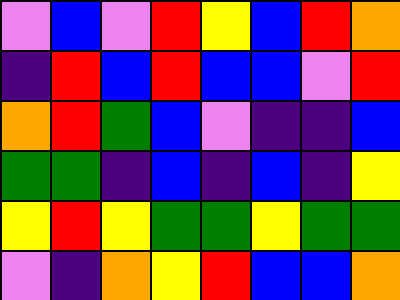[["violet", "blue", "violet", "red", "yellow", "blue", "red", "orange"], ["indigo", "red", "blue", "red", "blue", "blue", "violet", "red"], ["orange", "red", "green", "blue", "violet", "indigo", "indigo", "blue"], ["green", "green", "indigo", "blue", "indigo", "blue", "indigo", "yellow"], ["yellow", "red", "yellow", "green", "green", "yellow", "green", "green"], ["violet", "indigo", "orange", "yellow", "red", "blue", "blue", "orange"]]